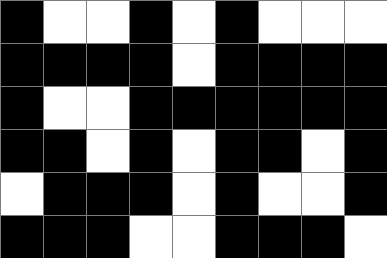[["black", "white", "white", "black", "white", "black", "white", "white", "white"], ["black", "black", "black", "black", "white", "black", "black", "black", "black"], ["black", "white", "white", "black", "black", "black", "black", "black", "black"], ["black", "black", "white", "black", "white", "black", "black", "white", "black"], ["white", "black", "black", "black", "white", "black", "white", "white", "black"], ["black", "black", "black", "white", "white", "black", "black", "black", "white"]]